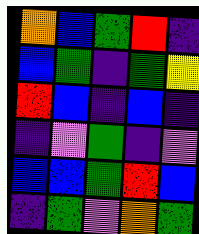[["orange", "blue", "green", "red", "indigo"], ["blue", "green", "indigo", "green", "yellow"], ["red", "blue", "indigo", "blue", "indigo"], ["indigo", "violet", "green", "indigo", "violet"], ["blue", "blue", "green", "red", "blue"], ["indigo", "green", "violet", "orange", "green"]]